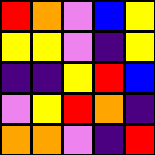[["red", "orange", "violet", "blue", "yellow"], ["yellow", "yellow", "violet", "indigo", "yellow"], ["indigo", "indigo", "yellow", "red", "blue"], ["violet", "yellow", "red", "orange", "indigo"], ["orange", "orange", "violet", "indigo", "red"]]